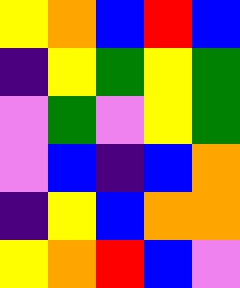[["yellow", "orange", "blue", "red", "blue"], ["indigo", "yellow", "green", "yellow", "green"], ["violet", "green", "violet", "yellow", "green"], ["violet", "blue", "indigo", "blue", "orange"], ["indigo", "yellow", "blue", "orange", "orange"], ["yellow", "orange", "red", "blue", "violet"]]